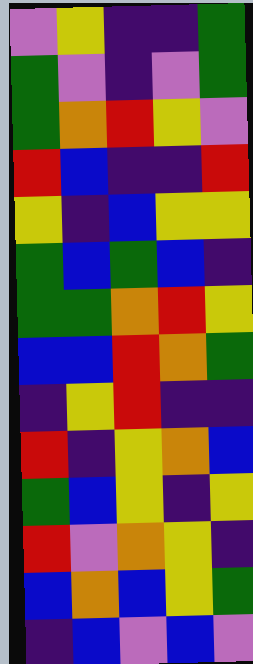[["violet", "yellow", "indigo", "indigo", "green"], ["green", "violet", "indigo", "violet", "green"], ["green", "orange", "red", "yellow", "violet"], ["red", "blue", "indigo", "indigo", "red"], ["yellow", "indigo", "blue", "yellow", "yellow"], ["green", "blue", "green", "blue", "indigo"], ["green", "green", "orange", "red", "yellow"], ["blue", "blue", "red", "orange", "green"], ["indigo", "yellow", "red", "indigo", "indigo"], ["red", "indigo", "yellow", "orange", "blue"], ["green", "blue", "yellow", "indigo", "yellow"], ["red", "violet", "orange", "yellow", "indigo"], ["blue", "orange", "blue", "yellow", "green"], ["indigo", "blue", "violet", "blue", "violet"]]